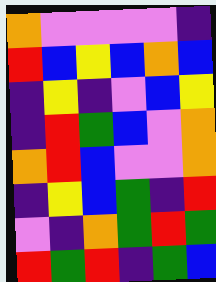[["orange", "violet", "violet", "violet", "violet", "indigo"], ["red", "blue", "yellow", "blue", "orange", "blue"], ["indigo", "yellow", "indigo", "violet", "blue", "yellow"], ["indigo", "red", "green", "blue", "violet", "orange"], ["orange", "red", "blue", "violet", "violet", "orange"], ["indigo", "yellow", "blue", "green", "indigo", "red"], ["violet", "indigo", "orange", "green", "red", "green"], ["red", "green", "red", "indigo", "green", "blue"]]